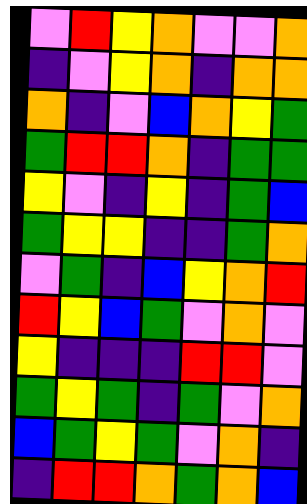[["violet", "red", "yellow", "orange", "violet", "violet", "orange"], ["indigo", "violet", "yellow", "orange", "indigo", "orange", "orange"], ["orange", "indigo", "violet", "blue", "orange", "yellow", "green"], ["green", "red", "red", "orange", "indigo", "green", "green"], ["yellow", "violet", "indigo", "yellow", "indigo", "green", "blue"], ["green", "yellow", "yellow", "indigo", "indigo", "green", "orange"], ["violet", "green", "indigo", "blue", "yellow", "orange", "red"], ["red", "yellow", "blue", "green", "violet", "orange", "violet"], ["yellow", "indigo", "indigo", "indigo", "red", "red", "violet"], ["green", "yellow", "green", "indigo", "green", "violet", "orange"], ["blue", "green", "yellow", "green", "violet", "orange", "indigo"], ["indigo", "red", "red", "orange", "green", "orange", "blue"]]